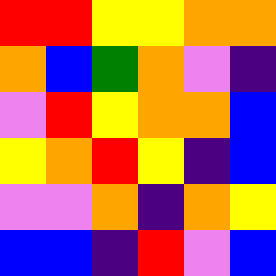[["red", "red", "yellow", "yellow", "orange", "orange"], ["orange", "blue", "green", "orange", "violet", "indigo"], ["violet", "red", "yellow", "orange", "orange", "blue"], ["yellow", "orange", "red", "yellow", "indigo", "blue"], ["violet", "violet", "orange", "indigo", "orange", "yellow"], ["blue", "blue", "indigo", "red", "violet", "blue"]]